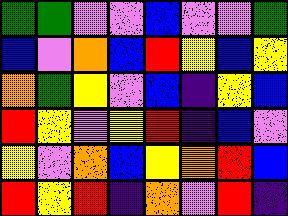[["green", "green", "violet", "violet", "blue", "violet", "violet", "green"], ["blue", "violet", "orange", "blue", "red", "yellow", "blue", "yellow"], ["orange", "green", "yellow", "violet", "blue", "indigo", "yellow", "blue"], ["red", "yellow", "violet", "yellow", "red", "indigo", "blue", "violet"], ["yellow", "violet", "orange", "blue", "yellow", "orange", "red", "blue"], ["red", "yellow", "red", "indigo", "orange", "violet", "red", "indigo"]]